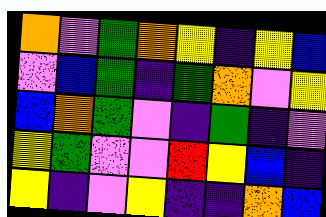[["orange", "violet", "green", "orange", "yellow", "indigo", "yellow", "blue"], ["violet", "blue", "green", "indigo", "green", "orange", "violet", "yellow"], ["blue", "orange", "green", "violet", "indigo", "green", "indigo", "violet"], ["yellow", "green", "violet", "violet", "red", "yellow", "blue", "indigo"], ["yellow", "indigo", "violet", "yellow", "indigo", "indigo", "orange", "blue"]]